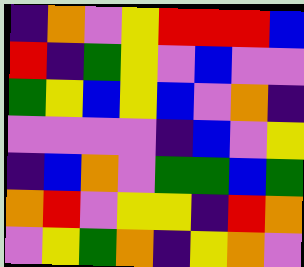[["indigo", "orange", "violet", "yellow", "red", "red", "red", "blue"], ["red", "indigo", "green", "yellow", "violet", "blue", "violet", "violet"], ["green", "yellow", "blue", "yellow", "blue", "violet", "orange", "indigo"], ["violet", "violet", "violet", "violet", "indigo", "blue", "violet", "yellow"], ["indigo", "blue", "orange", "violet", "green", "green", "blue", "green"], ["orange", "red", "violet", "yellow", "yellow", "indigo", "red", "orange"], ["violet", "yellow", "green", "orange", "indigo", "yellow", "orange", "violet"]]